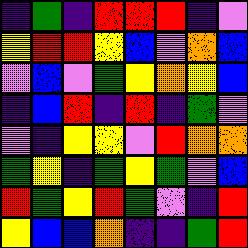[["indigo", "green", "indigo", "red", "red", "red", "indigo", "violet"], ["yellow", "red", "red", "yellow", "blue", "violet", "orange", "blue"], ["violet", "blue", "violet", "green", "yellow", "orange", "yellow", "blue"], ["indigo", "blue", "red", "indigo", "red", "indigo", "green", "violet"], ["violet", "indigo", "yellow", "yellow", "violet", "red", "orange", "orange"], ["green", "yellow", "indigo", "green", "yellow", "green", "violet", "blue"], ["red", "green", "yellow", "red", "green", "violet", "indigo", "red"], ["yellow", "blue", "blue", "orange", "indigo", "indigo", "green", "red"]]